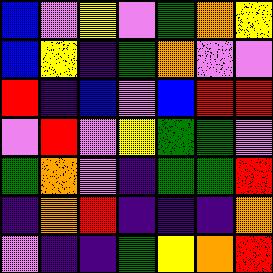[["blue", "violet", "yellow", "violet", "green", "orange", "yellow"], ["blue", "yellow", "indigo", "green", "orange", "violet", "violet"], ["red", "indigo", "blue", "violet", "blue", "red", "red"], ["violet", "red", "violet", "yellow", "green", "green", "violet"], ["green", "orange", "violet", "indigo", "green", "green", "red"], ["indigo", "orange", "red", "indigo", "indigo", "indigo", "orange"], ["violet", "indigo", "indigo", "green", "yellow", "orange", "red"]]